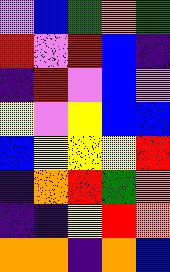[["violet", "blue", "green", "orange", "green"], ["red", "violet", "red", "blue", "indigo"], ["indigo", "red", "violet", "blue", "violet"], ["yellow", "violet", "yellow", "blue", "blue"], ["blue", "yellow", "yellow", "yellow", "red"], ["indigo", "orange", "red", "green", "orange"], ["indigo", "indigo", "yellow", "red", "orange"], ["orange", "orange", "indigo", "orange", "blue"]]